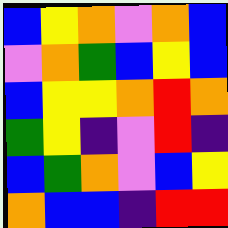[["blue", "yellow", "orange", "violet", "orange", "blue"], ["violet", "orange", "green", "blue", "yellow", "blue"], ["blue", "yellow", "yellow", "orange", "red", "orange"], ["green", "yellow", "indigo", "violet", "red", "indigo"], ["blue", "green", "orange", "violet", "blue", "yellow"], ["orange", "blue", "blue", "indigo", "red", "red"]]